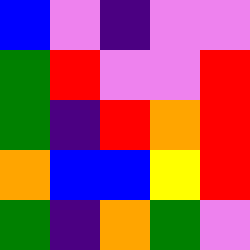[["blue", "violet", "indigo", "violet", "violet"], ["green", "red", "violet", "violet", "red"], ["green", "indigo", "red", "orange", "red"], ["orange", "blue", "blue", "yellow", "red"], ["green", "indigo", "orange", "green", "violet"]]